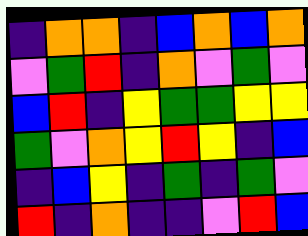[["indigo", "orange", "orange", "indigo", "blue", "orange", "blue", "orange"], ["violet", "green", "red", "indigo", "orange", "violet", "green", "violet"], ["blue", "red", "indigo", "yellow", "green", "green", "yellow", "yellow"], ["green", "violet", "orange", "yellow", "red", "yellow", "indigo", "blue"], ["indigo", "blue", "yellow", "indigo", "green", "indigo", "green", "violet"], ["red", "indigo", "orange", "indigo", "indigo", "violet", "red", "blue"]]